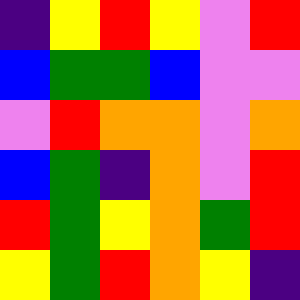[["indigo", "yellow", "red", "yellow", "violet", "red"], ["blue", "green", "green", "blue", "violet", "violet"], ["violet", "red", "orange", "orange", "violet", "orange"], ["blue", "green", "indigo", "orange", "violet", "red"], ["red", "green", "yellow", "orange", "green", "red"], ["yellow", "green", "red", "orange", "yellow", "indigo"]]